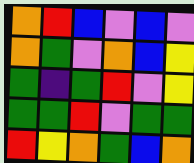[["orange", "red", "blue", "violet", "blue", "violet"], ["orange", "green", "violet", "orange", "blue", "yellow"], ["green", "indigo", "green", "red", "violet", "yellow"], ["green", "green", "red", "violet", "green", "green"], ["red", "yellow", "orange", "green", "blue", "orange"]]